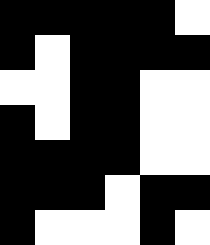[["black", "black", "black", "black", "black", "white"], ["black", "white", "black", "black", "black", "black"], ["white", "white", "black", "black", "white", "white"], ["black", "white", "black", "black", "white", "white"], ["black", "black", "black", "black", "white", "white"], ["black", "black", "black", "white", "black", "black"], ["black", "white", "white", "white", "black", "white"]]